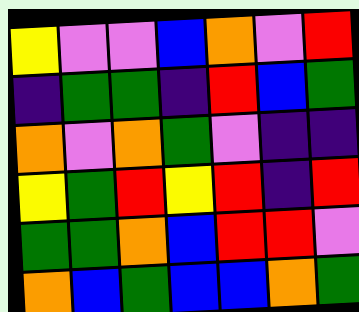[["yellow", "violet", "violet", "blue", "orange", "violet", "red"], ["indigo", "green", "green", "indigo", "red", "blue", "green"], ["orange", "violet", "orange", "green", "violet", "indigo", "indigo"], ["yellow", "green", "red", "yellow", "red", "indigo", "red"], ["green", "green", "orange", "blue", "red", "red", "violet"], ["orange", "blue", "green", "blue", "blue", "orange", "green"]]